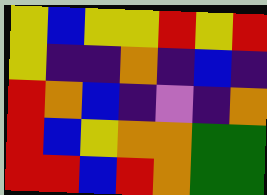[["yellow", "blue", "yellow", "yellow", "red", "yellow", "red"], ["yellow", "indigo", "indigo", "orange", "indigo", "blue", "indigo"], ["red", "orange", "blue", "indigo", "violet", "indigo", "orange"], ["red", "blue", "yellow", "orange", "orange", "green", "green"], ["red", "red", "blue", "red", "orange", "green", "green"]]